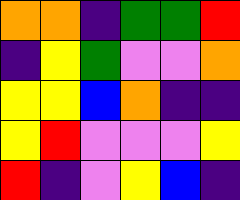[["orange", "orange", "indigo", "green", "green", "red"], ["indigo", "yellow", "green", "violet", "violet", "orange"], ["yellow", "yellow", "blue", "orange", "indigo", "indigo"], ["yellow", "red", "violet", "violet", "violet", "yellow"], ["red", "indigo", "violet", "yellow", "blue", "indigo"]]